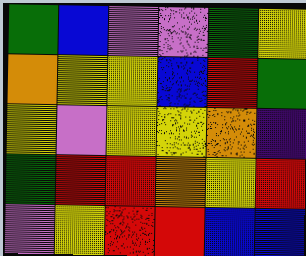[["green", "blue", "violet", "violet", "green", "yellow"], ["orange", "yellow", "yellow", "blue", "red", "green"], ["yellow", "violet", "yellow", "yellow", "orange", "indigo"], ["green", "red", "red", "orange", "yellow", "red"], ["violet", "yellow", "red", "red", "blue", "blue"]]